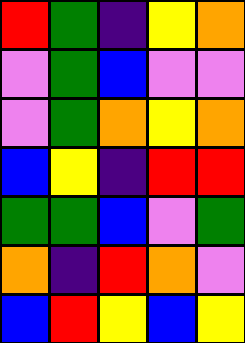[["red", "green", "indigo", "yellow", "orange"], ["violet", "green", "blue", "violet", "violet"], ["violet", "green", "orange", "yellow", "orange"], ["blue", "yellow", "indigo", "red", "red"], ["green", "green", "blue", "violet", "green"], ["orange", "indigo", "red", "orange", "violet"], ["blue", "red", "yellow", "blue", "yellow"]]